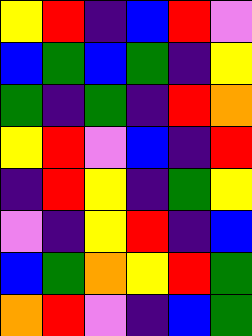[["yellow", "red", "indigo", "blue", "red", "violet"], ["blue", "green", "blue", "green", "indigo", "yellow"], ["green", "indigo", "green", "indigo", "red", "orange"], ["yellow", "red", "violet", "blue", "indigo", "red"], ["indigo", "red", "yellow", "indigo", "green", "yellow"], ["violet", "indigo", "yellow", "red", "indigo", "blue"], ["blue", "green", "orange", "yellow", "red", "green"], ["orange", "red", "violet", "indigo", "blue", "green"]]